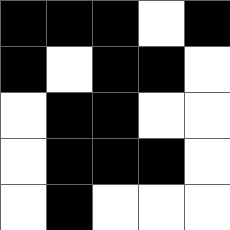[["black", "black", "black", "white", "black"], ["black", "white", "black", "black", "white"], ["white", "black", "black", "white", "white"], ["white", "black", "black", "black", "white"], ["white", "black", "white", "white", "white"]]